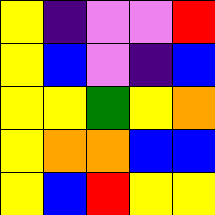[["yellow", "indigo", "violet", "violet", "red"], ["yellow", "blue", "violet", "indigo", "blue"], ["yellow", "yellow", "green", "yellow", "orange"], ["yellow", "orange", "orange", "blue", "blue"], ["yellow", "blue", "red", "yellow", "yellow"]]